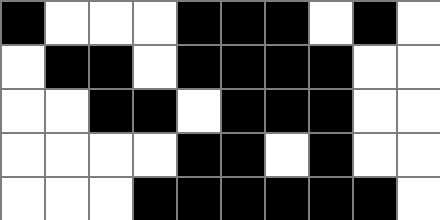[["black", "white", "white", "white", "black", "black", "black", "white", "black", "white"], ["white", "black", "black", "white", "black", "black", "black", "black", "white", "white"], ["white", "white", "black", "black", "white", "black", "black", "black", "white", "white"], ["white", "white", "white", "white", "black", "black", "white", "black", "white", "white"], ["white", "white", "white", "black", "black", "black", "black", "black", "black", "white"]]